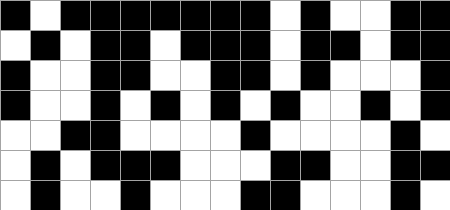[["black", "white", "black", "black", "black", "black", "black", "black", "black", "white", "black", "white", "white", "black", "black"], ["white", "black", "white", "black", "black", "white", "black", "black", "black", "white", "black", "black", "white", "black", "black"], ["black", "white", "white", "black", "black", "white", "white", "black", "black", "white", "black", "white", "white", "white", "black"], ["black", "white", "white", "black", "white", "black", "white", "black", "white", "black", "white", "white", "black", "white", "black"], ["white", "white", "black", "black", "white", "white", "white", "white", "black", "white", "white", "white", "white", "black", "white"], ["white", "black", "white", "black", "black", "black", "white", "white", "white", "black", "black", "white", "white", "black", "black"], ["white", "black", "white", "white", "black", "white", "white", "white", "black", "black", "white", "white", "white", "black", "white"]]